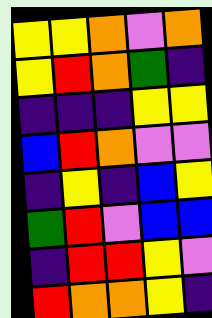[["yellow", "yellow", "orange", "violet", "orange"], ["yellow", "red", "orange", "green", "indigo"], ["indigo", "indigo", "indigo", "yellow", "yellow"], ["blue", "red", "orange", "violet", "violet"], ["indigo", "yellow", "indigo", "blue", "yellow"], ["green", "red", "violet", "blue", "blue"], ["indigo", "red", "red", "yellow", "violet"], ["red", "orange", "orange", "yellow", "indigo"]]